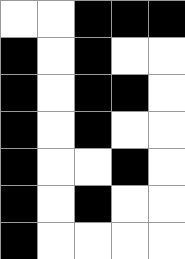[["white", "white", "black", "black", "black"], ["black", "white", "black", "white", "white"], ["black", "white", "black", "black", "white"], ["black", "white", "black", "white", "white"], ["black", "white", "white", "black", "white"], ["black", "white", "black", "white", "white"], ["black", "white", "white", "white", "white"]]